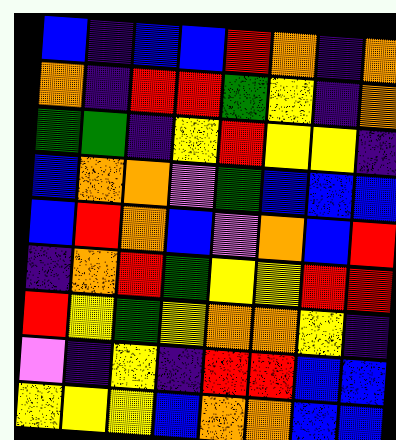[["blue", "indigo", "blue", "blue", "red", "orange", "indigo", "orange"], ["orange", "indigo", "red", "red", "green", "yellow", "indigo", "orange"], ["green", "green", "indigo", "yellow", "red", "yellow", "yellow", "indigo"], ["blue", "orange", "orange", "violet", "green", "blue", "blue", "blue"], ["blue", "red", "orange", "blue", "violet", "orange", "blue", "red"], ["indigo", "orange", "red", "green", "yellow", "yellow", "red", "red"], ["red", "yellow", "green", "yellow", "orange", "orange", "yellow", "indigo"], ["violet", "indigo", "yellow", "indigo", "red", "red", "blue", "blue"], ["yellow", "yellow", "yellow", "blue", "orange", "orange", "blue", "blue"]]